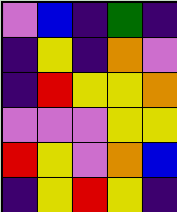[["violet", "blue", "indigo", "green", "indigo"], ["indigo", "yellow", "indigo", "orange", "violet"], ["indigo", "red", "yellow", "yellow", "orange"], ["violet", "violet", "violet", "yellow", "yellow"], ["red", "yellow", "violet", "orange", "blue"], ["indigo", "yellow", "red", "yellow", "indigo"]]